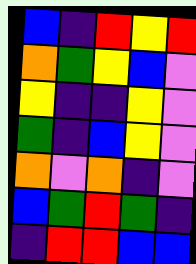[["blue", "indigo", "red", "yellow", "red"], ["orange", "green", "yellow", "blue", "violet"], ["yellow", "indigo", "indigo", "yellow", "violet"], ["green", "indigo", "blue", "yellow", "violet"], ["orange", "violet", "orange", "indigo", "violet"], ["blue", "green", "red", "green", "indigo"], ["indigo", "red", "red", "blue", "blue"]]